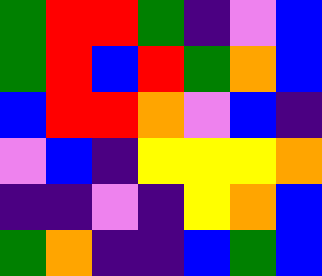[["green", "red", "red", "green", "indigo", "violet", "blue"], ["green", "red", "blue", "red", "green", "orange", "blue"], ["blue", "red", "red", "orange", "violet", "blue", "indigo"], ["violet", "blue", "indigo", "yellow", "yellow", "yellow", "orange"], ["indigo", "indigo", "violet", "indigo", "yellow", "orange", "blue"], ["green", "orange", "indigo", "indigo", "blue", "green", "blue"]]